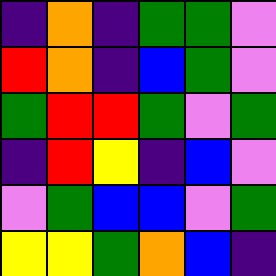[["indigo", "orange", "indigo", "green", "green", "violet"], ["red", "orange", "indigo", "blue", "green", "violet"], ["green", "red", "red", "green", "violet", "green"], ["indigo", "red", "yellow", "indigo", "blue", "violet"], ["violet", "green", "blue", "blue", "violet", "green"], ["yellow", "yellow", "green", "orange", "blue", "indigo"]]